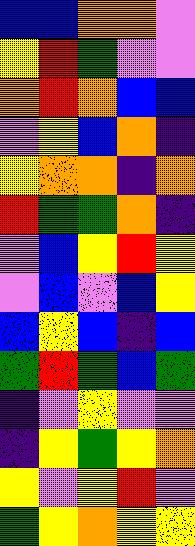[["blue", "blue", "orange", "orange", "violet"], ["yellow", "red", "green", "violet", "violet"], ["orange", "red", "orange", "blue", "blue"], ["violet", "yellow", "blue", "orange", "indigo"], ["yellow", "orange", "orange", "indigo", "orange"], ["red", "green", "green", "orange", "indigo"], ["violet", "blue", "yellow", "red", "yellow"], ["violet", "blue", "violet", "blue", "yellow"], ["blue", "yellow", "blue", "indigo", "blue"], ["green", "red", "green", "blue", "green"], ["indigo", "violet", "yellow", "violet", "violet"], ["indigo", "yellow", "green", "yellow", "orange"], ["yellow", "violet", "yellow", "red", "violet"], ["green", "yellow", "orange", "yellow", "yellow"]]